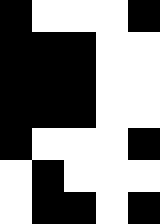[["black", "white", "white", "white", "black"], ["black", "black", "black", "white", "white"], ["black", "black", "black", "white", "white"], ["black", "black", "black", "white", "white"], ["black", "white", "white", "white", "black"], ["white", "black", "white", "white", "white"], ["white", "black", "black", "white", "black"]]